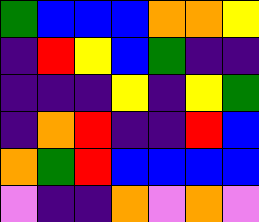[["green", "blue", "blue", "blue", "orange", "orange", "yellow"], ["indigo", "red", "yellow", "blue", "green", "indigo", "indigo"], ["indigo", "indigo", "indigo", "yellow", "indigo", "yellow", "green"], ["indigo", "orange", "red", "indigo", "indigo", "red", "blue"], ["orange", "green", "red", "blue", "blue", "blue", "blue"], ["violet", "indigo", "indigo", "orange", "violet", "orange", "violet"]]